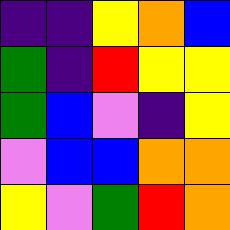[["indigo", "indigo", "yellow", "orange", "blue"], ["green", "indigo", "red", "yellow", "yellow"], ["green", "blue", "violet", "indigo", "yellow"], ["violet", "blue", "blue", "orange", "orange"], ["yellow", "violet", "green", "red", "orange"]]